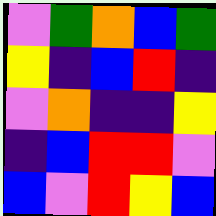[["violet", "green", "orange", "blue", "green"], ["yellow", "indigo", "blue", "red", "indigo"], ["violet", "orange", "indigo", "indigo", "yellow"], ["indigo", "blue", "red", "red", "violet"], ["blue", "violet", "red", "yellow", "blue"]]